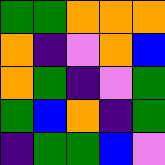[["green", "green", "orange", "orange", "orange"], ["orange", "indigo", "violet", "orange", "blue"], ["orange", "green", "indigo", "violet", "green"], ["green", "blue", "orange", "indigo", "green"], ["indigo", "green", "green", "blue", "violet"]]